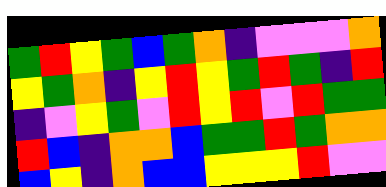[["green", "red", "yellow", "green", "blue", "green", "orange", "indigo", "violet", "violet", "violet", "orange"], ["yellow", "green", "orange", "indigo", "yellow", "red", "yellow", "green", "red", "green", "indigo", "red"], ["indigo", "violet", "yellow", "green", "violet", "red", "yellow", "red", "violet", "red", "green", "green"], ["red", "blue", "indigo", "orange", "orange", "blue", "green", "green", "red", "green", "orange", "orange"], ["blue", "yellow", "indigo", "orange", "blue", "blue", "yellow", "yellow", "yellow", "red", "violet", "violet"]]